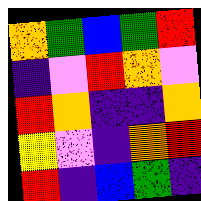[["orange", "green", "blue", "green", "red"], ["indigo", "violet", "red", "orange", "violet"], ["red", "orange", "indigo", "indigo", "orange"], ["yellow", "violet", "indigo", "orange", "red"], ["red", "indigo", "blue", "green", "indigo"]]